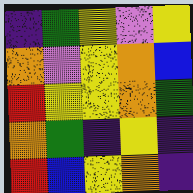[["indigo", "green", "yellow", "violet", "yellow"], ["orange", "violet", "yellow", "orange", "blue"], ["red", "yellow", "yellow", "orange", "green"], ["orange", "green", "indigo", "yellow", "indigo"], ["red", "blue", "yellow", "orange", "indigo"]]